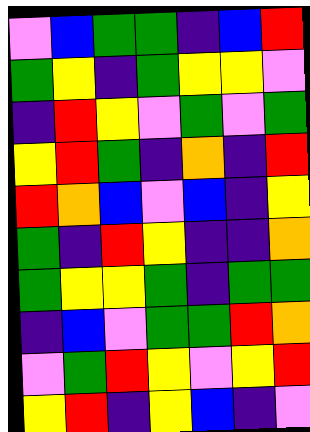[["violet", "blue", "green", "green", "indigo", "blue", "red"], ["green", "yellow", "indigo", "green", "yellow", "yellow", "violet"], ["indigo", "red", "yellow", "violet", "green", "violet", "green"], ["yellow", "red", "green", "indigo", "orange", "indigo", "red"], ["red", "orange", "blue", "violet", "blue", "indigo", "yellow"], ["green", "indigo", "red", "yellow", "indigo", "indigo", "orange"], ["green", "yellow", "yellow", "green", "indigo", "green", "green"], ["indigo", "blue", "violet", "green", "green", "red", "orange"], ["violet", "green", "red", "yellow", "violet", "yellow", "red"], ["yellow", "red", "indigo", "yellow", "blue", "indigo", "violet"]]